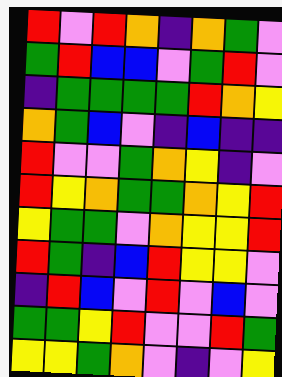[["red", "violet", "red", "orange", "indigo", "orange", "green", "violet"], ["green", "red", "blue", "blue", "violet", "green", "red", "violet"], ["indigo", "green", "green", "green", "green", "red", "orange", "yellow"], ["orange", "green", "blue", "violet", "indigo", "blue", "indigo", "indigo"], ["red", "violet", "violet", "green", "orange", "yellow", "indigo", "violet"], ["red", "yellow", "orange", "green", "green", "orange", "yellow", "red"], ["yellow", "green", "green", "violet", "orange", "yellow", "yellow", "red"], ["red", "green", "indigo", "blue", "red", "yellow", "yellow", "violet"], ["indigo", "red", "blue", "violet", "red", "violet", "blue", "violet"], ["green", "green", "yellow", "red", "violet", "violet", "red", "green"], ["yellow", "yellow", "green", "orange", "violet", "indigo", "violet", "yellow"]]